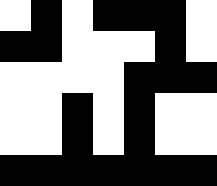[["white", "black", "white", "black", "black", "black", "white"], ["black", "black", "white", "white", "white", "black", "white"], ["white", "white", "white", "white", "black", "black", "black"], ["white", "white", "black", "white", "black", "white", "white"], ["white", "white", "black", "white", "black", "white", "white"], ["black", "black", "black", "black", "black", "black", "black"]]